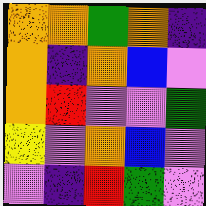[["orange", "orange", "green", "orange", "indigo"], ["orange", "indigo", "orange", "blue", "violet"], ["orange", "red", "violet", "violet", "green"], ["yellow", "violet", "orange", "blue", "violet"], ["violet", "indigo", "red", "green", "violet"]]